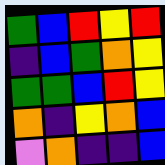[["green", "blue", "red", "yellow", "red"], ["indigo", "blue", "green", "orange", "yellow"], ["green", "green", "blue", "red", "yellow"], ["orange", "indigo", "yellow", "orange", "blue"], ["violet", "orange", "indigo", "indigo", "blue"]]